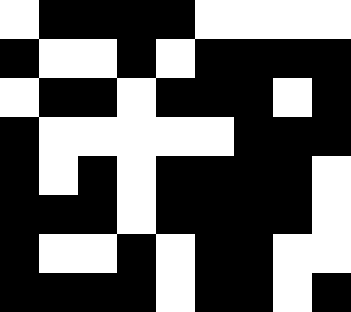[["white", "black", "black", "black", "black", "white", "white", "white", "white"], ["black", "white", "white", "black", "white", "black", "black", "black", "black"], ["white", "black", "black", "white", "black", "black", "black", "white", "black"], ["black", "white", "white", "white", "white", "white", "black", "black", "black"], ["black", "white", "black", "white", "black", "black", "black", "black", "white"], ["black", "black", "black", "white", "black", "black", "black", "black", "white"], ["black", "white", "white", "black", "white", "black", "black", "white", "white"], ["black", "black", "black", "black", "white", "black", "black", "white", "black"]]